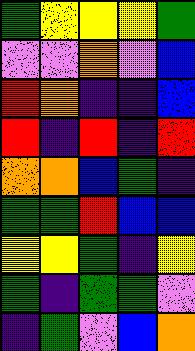[["green", "yellow", "yellow", "yellow", "green"], ["violet", "violet", "orange", "violet", "blue"], ["red", "orange", "indigo", "indigo", "blue"], ["red", "indigo", "red", "indigo", "red"], ["orange", "orange", "blue", "green", "indigo"], ["green", "green", "red", "blue", "blue"], ["yellow", "yellow", "green", "indigo", "yellow"], ["green", "indigo", "green", "green", "violet"], ["indigo", "green", "violet", "blue", "orange"]]